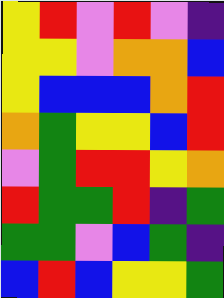[["yellow", "red", "violet", "red", "violet", "indigo"], ["yellow", "yellow", "violet", "orange", "orange", "blue"], ["yellow", "blue", "blue", "blue", "orange", "red"], ["orange", "green", "yellow", "yellow", "blue", "red"], ["violet", "green", "red", "red", "yellow", "orange"], ["red", "green", "green", "red", "indigo", "green"], ["green", "green", "violet", "blue", "green", "indigo"], ["blue", "red", "blue", "yellow", "yellow", "green"]]